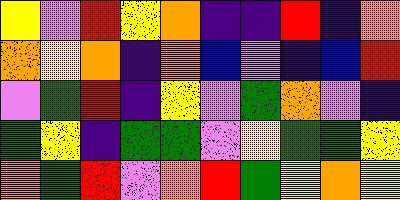[["yellow", "violet", "red", "yellow", "orange", "indigo", "indigo", "red", "indigo", "orange"], ["orange", "yellow", "orange", "indigo", "orange", "blue", "violet", "indigo", "blue", "red"], ["violet", "green", "red", "indigo", "yellow", "violet", "green", "orange", "violet", "indigo"], ["green", "yellow", "indigo", "green", "green", "violet", "yellow", "green", "green", "yellow"], ["orange", "green", "red", "violet", "orange", "red", "green", "yellow", "orange", "yellow"]]